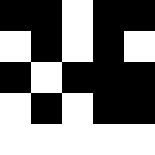[["black", "black", "white", "black", "black"], ["white", "black", "white", "black", "white"], ["black", "white", "black", "black", "black"], ["white", "black", "white", "black", "black"], ["white", "white", "white", "white", "white"]]